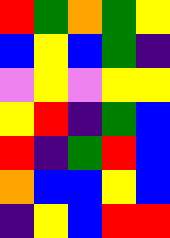[["red", "green", "orange", "green", "yellow"], ["blue", "yellow", "blue", "green", "indigo"], ["violet", "yellow", "violet", "yellow", "yellow"], ["yellow", "red", "indigo", "green", "blue"], ["red", "indigo", "green", "red", "blue"], ["orange", "blue", "blue", "yellow", "blue"], ["indigo", "yellow", "blue", "red", "red"]]